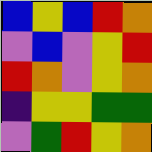[["blue", "yellow", "blue", "red", "orange"], ["violet", "blue", "violet", "yellow", "red"], ["red", "orange", "violet", "yellow", "orange"], ["indigo", "yellow", "yellow", "green", "green"], ["violet", "green", "red", "yellow", "orange"]]